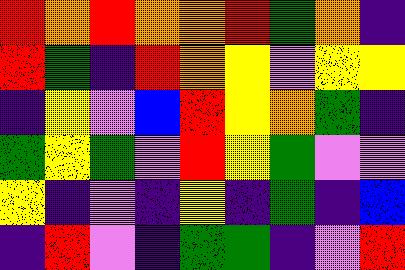[["red", "orange", "red", "orange", "orange", "red", "green", "orange", "indigo"], ["red", "green", "indigo", "red", "orange", "yellow", "violet", "yellow", "yellow"], ["indigo", "yellow", "violet", "blue", "red", "yellow", "orange", "green", "indigo"], ["green", "yellow", "green", "violet", "red", "yellow", "green", "violet", "violet"], ["yellow", "indigo", "violet", "indigo", "yellow", "indigo", "green", "indigo", "blue"], ["indigo", "red", "violet", "indigo", "green", "green", "indigo", "violet", "red"]]